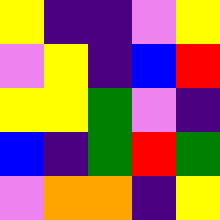[["yellow", "indigo", "indigo", "violet", "yellow"], ["violet", "yellow", "indigo", "blue", "red"], ["yellow", "yellow", "green", "violet", "indigo"], ["blue", "indigo", "green", "red", "green"], ["violet", "orange", "orange", "indigo", "yellow"]]